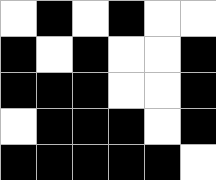[["white", "black", "white", "black", "white", "white"], ["black", "white", "black", "white", "white", "black"], ["black", "black", "black", "white", "white", "black"], ["white", "black", "black", "black", "white", "black"], ["black", "black", "black", "black", "black", "white"]]